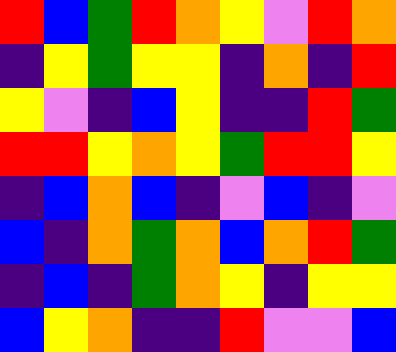[["red", "blue", "green", "red", "orange", "yellow", "violet", "red", "orange"], ["indigo", "yellow", "green", "yellow", "yellow", "indigo", "orange", "indigo", "red"], ["yellow", "violet", "indigo", "blue", "yellow", "indigo", "indigo", "red", "green"], ["red", "red", "yellow", "orange", "yellow", "green", "red", "red", "yellow"], ["indigo", "blue", "orange", "blue", "indigo", "violet", "blue", "indigo", "violet"], ["blue", "indigo", "orange", "green", "orange", "blue", "orange", "red", "green"], ["indigo", "blue", "indigo", "green", "orange", "yellow", "indigo", "yellow", "yellow"], ["blue", "yellow", "orange", "indigo", "indigo", "red", "violet", "violet", "blue"]]